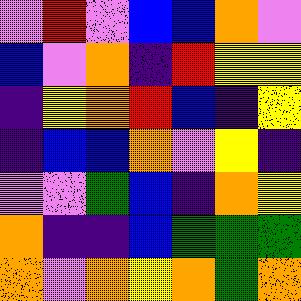[["violet", "red", "violet", "blue", "blue", "orange", "violet"], ["blue", "violet", "orange", "indigo", "red", "yellow", "yellow"], ["indigo", "yellow", "orange", "red", "blue", "indigo", "yellow"], ["indigo", "blue", "blue", "orange", "violet", "yellow", "indigo"], ["violet", "violet", "green", "blue", "indigo", "orange", "yellow"], ["orange", "indigo", "indigo", "blue", "green", "green", "green"], ["orange", "violet", "orange", "yellow", "orange", "green", "orange"]]